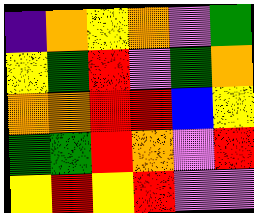[["indigo", "orange", "yellow", "orange", "violet", "green"], ["yellow", "green", "red", "violet", "green", "orange"], ["orange", "orange", "red", "red", "blue", "yellow"], ["green", "green", "red", "orange", "violet", "red"], ["yellow", "red", "yellow", "red", "violet", "violet"]]